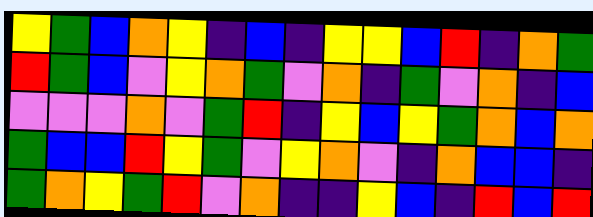[["yellow", "green", "blue", "orange", "yellow", "indigo", "blue", "indigo", "yellow", "yellow", "blue", "red", "indigo", "orange", "green"], ["red", "green", "blue", "violet", "yellow", "orange", "green", "violet", "orange", "indigo", "green", "violet", "orange", "indigo", "blue"], ["violet", "violet", "violet", "orange", "violet", "green", "red", "indigo", "yellow", "blue", "yellow", "green", "orange", "blue", "orange"], ["green", "blue", "blue", "red", "yellow", "green", "violet", "yellow", "orange", "violet", "indigo", "orange", "blue", "blue", "indigo"], ["green", "orange", "yellow", "green", "red", "violet", "orange", "indigo", "indigo", "yellow", "blue", "indigo", "red", "blue", "red"]]